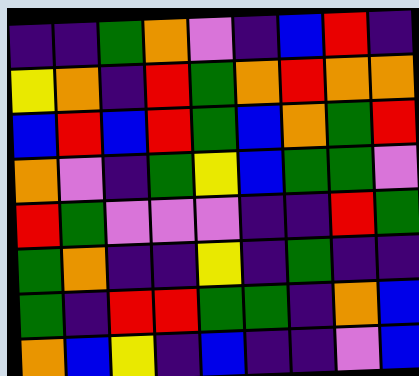[["indigo", "indigo", "green", "orange", "violet", "indigo", "blue", "red", "indigo"], ["yellow", "orange", "indigo", "red", "green", "orange", "red", "orange", "orange"], ["blue", "red", "blue", "red", "green", "blue", "orange", "green", "red"], ["orange", "violet", "indigo", "green", "yellow", "blue", "green", "green", "violet"], ["red", "green", "violet", "violet", "violet", "indigo", "indigo", "red", "green"], ["green", "orange", "indigo", "indigo", "yellow", "indigo", "green", "indigo", "indigo"], ["green", "indigo", "red", "red", "green", "green", "indigo", "orange", "blue"], ["orange", "blue", "yellow", "indigo", "blue", "indigo", "indigo", "violet", "blue"]]